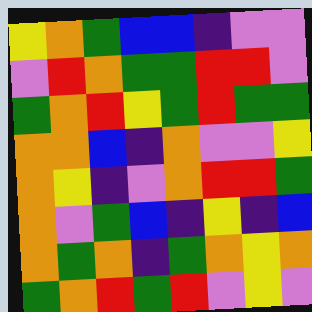[["yellow", "orange", "green", "blue", "blue", "indigo", "violet", "violet"], ["violet", "red", "orange", "green", "green", "red", "red", "violet"], ["green", "orange", "red", "yellow", "green", "red", "green", "green"], ["orange", "orange", "blue", "indigo", "orange", "violet", "violet", "yellow"], ["orange", "yellow", "indigo", "violet", "orange", "red", "red", "green"], ["orange", "violet", "green", "blue", "indigo", "yellow", "indigo", "blue"], ["orange", "green", "orange", "indigo", "green", "orange", "yellow", "orange"], ["green", "orange", "red", "green", "red", "violet", "yellow", "violet"]]